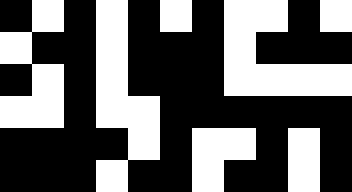[["black", "white", "black", "white", "black", "white", "black", "white", "white", "black", "white"], ["white", "black", "black", "white", "black", "black", "black", "white", "black", "black", "black"], ["black", "white", "black", "white", "black", "black", "black", "white", "white", "white", "white"], ["white", "white", "black", "white", "white", "black", "black", "black", "black", "black", "black"], ["black", "black", "black", "black", "white", "black", "white", "white", "black", "white", "black"], ["black", "black", "black", "white", "black", "black", "white", "black", "black", "white", "black"]]